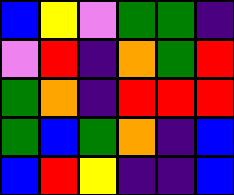[["blue", "yellow", "violet", "green", "green", "indigo"], ["violet", "red", "indigo", "orange", "green", "red"], ["green", "orange", "indigo", "red", "red", "red"], ["green", "blue", "green", "orange", "indigo", "blue"], ["blue", "red", "yellow", "indigo", "indigo", "blue"]]